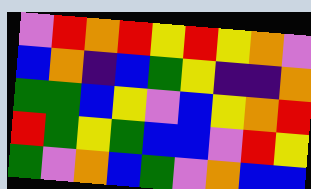[["violet", "red", "orange", "red", "yellow", "red", "yellow", "orange", "violet"], ["blue", "orange", "indigo", "blue", "green", "yellow", "indigo", "indigo", "orange"], ["green", "green", "blue", "yellow", "violet", "blue", "yellow", "orange", "red"], ["red", "green", "yellow", "green", "blue", "blue", "violet", "red", "yellow"], ["green", "violet", "orange", "blue", "green", "violet", "orange", "blue", "blue"]]